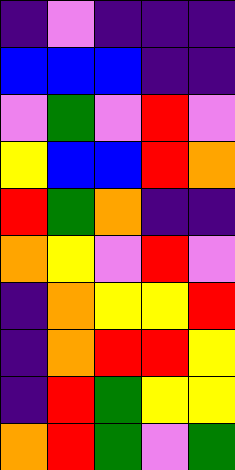[["indigo", "violet", "indigo", "indigo", "indigo"], ["blue", "blue", "blue", "indigo", "indigo"], ["violet", "green", "violet", "red", "violet"], ["yellow", "blue", "blue", "red", "orange"], ["red", "green", "orange", "indigo", "indigo"], ["orange", "yellow", "violet", "red", "violet"], ["indigo", "orange", "yellow", "yellow", "red"], ["indigo", "orange", "red", "red", "yellow"], ["indigo", "red", "green", "yellow", "yellow"], ["orange", "red", "green", "violet", "green"]]